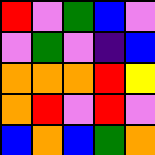[["red", "violet", "green", "blue", "violet"], ["violet", "green", "violet", "indigo", "blue"], ["orange", "orange", "orange", "red", "yellow"], ["orange", "red", "violet", "red", "violet"], ["blue", "orange", "blue", "green", "orange"]]